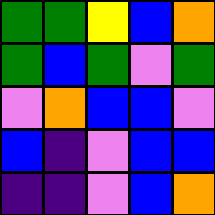[["green", "green", "yellow", "blue", "orange"], ["green", "blue", "green", "violet", "green"], ["violet", "orange", "blue", "blue", "violet"], ["blue", "indigo", "violet", "blue", "blue"], ["indigo", "indigo", "violet", "blue", "orange"]]